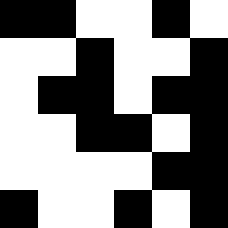[["black", "black", "white", "white", "black", "white"], ["white", "white", "black", "white", "white", "black"], ["white", "black", "black", "white", "black", "black"], ["white", "white", "black", "black", "white", "black"], ["white", "white", "white", "white", "black", "black"], ["black", "white", "white", "black", "white", "black"]]